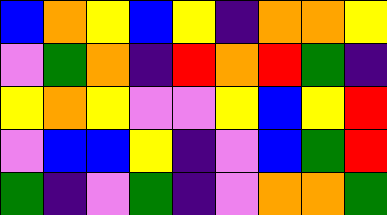[["blue", "orange", "yellow", "blue", "yellow", "indigo", "orange", "orange", "yellow"], ["violet", "green", "orange", "indigo", "red", "orange", "red", "green", "indigo"], ["yellow", "orange", "yellow", "violet", "violet", "yellow", "blue", "yellow", "red"], ["violet", "blue", "blue", "yellow", "indigo", "violet", "blue", "green", "red"], ["green", "indigo", "violet", "green", "indigo", "violet", "orange", "orange", "green"]]